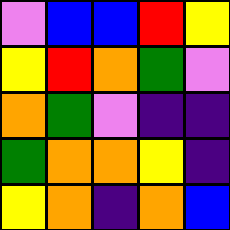[["violet", "blue", "blue", "red", "yellow"], ["yellow", "red", "orange", "green", "violet"], ["orange", "green", "violet", "indigo", "indigo"], ["green", "orange", "orange", "yellow", "indigo"], ["yellow", "orange", "indigo", "orange", "blue"]]